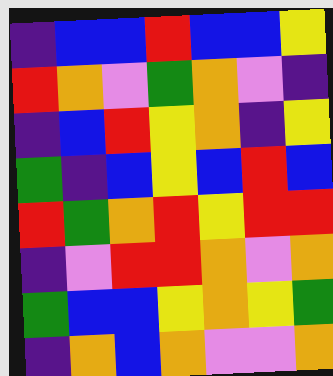[["indigo", "blue", "blue", "red", "blue", "blue", "yellow"], ["red", "orange", "violet", "green", "orange", "violet", "indigo"], ["indigo", "blue", "red", "yellow", "orange", "indigo", "yellow"], ["green", "indigo", "blue", "yellow", "blue", "red", "blue"], ["red", "green", "orange", "red", "yellow", "red", "red"], ["indigo", "violet", "red", "red", "orange", "violet", "orange"], ["green", "blue", "blue", "yellow", "orange", "yellow", "green"], ["indigo", "orange", "blue", "orange", "violet", "violet", "orange"]]